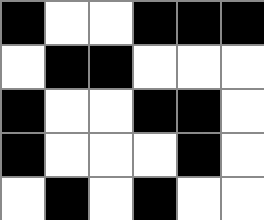[["black", "white", "white", "black", "black", "black"], ["white", "black", "black", "white", "white", "white"], ["black", "white", "white", "black", "black", "white"], ["black", "white", "white", "white", "black", "white"], ["white", "black", "white", "black", "white", "white"]]